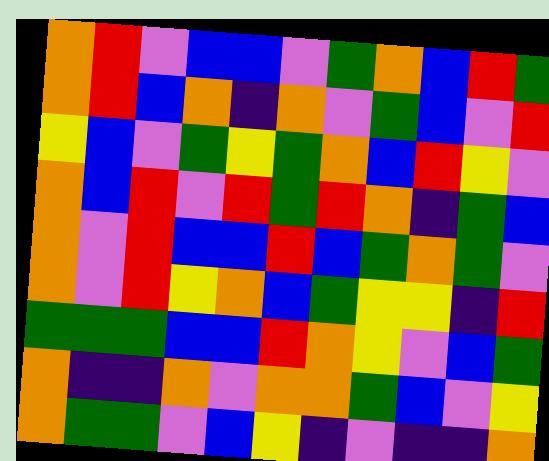[["orange", "red", "violet", "blue", "blue", "violet", "green", "orange", "blue", "red", "green"], ["orange", "red", "blue", "orange", "indigo", "orange", "violet", "green", "blue", "violet", "red"], ["yellow", "blue", "violet", "green", "yellow", "green", "orange", "blue", "red", "yellow", "violet"], ["orange", "blue", "red", "violet", "red", "green", "red", "orange", "indigo", "green", "blue"], ["orange", "violet", "red", "blue", "blue", "red", "blue", "green", "orange", "green", "violet"], ["orange", "violet", "red", "yellow", "orange", "blue", "green", "yellow", "yellow", "indigo", "red"], ["green", "green", "green", "blue", "blue", "red", "orange", "yellow", "violet", "blue", "green"], ["orange", "indigo", "indigo", "orange", "violet", "orange", "orange", "green", "blue", "violet", "yellow"], ["orange", "green", "green", "violet", "blue", "yellow", "indigo", "violet", "indigo", "indigo", "orange"]]